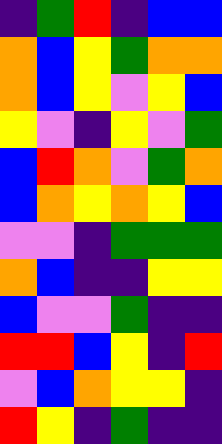[["indigo", "green", "red", "indigo", "blue", "blue"], ["orange", "blue", "yellow", "green", "orange", "orange"], ["orange", "blue", "yellow", "violet", "yellow", "blue"], ["yellow", "violet", "indigo", "yellow", "violet", "green"], ["blue", "red", "orange", "violet", "green", "orange"], ["blue", "orange", "yellow", "orange", "yellow", "blue"], ["violet", "violet", "indigo", "green", "green", "green"], ["orange", "blue", "indigo", "indigo", "yellow", "yellow"], ["blue", "violet", "violet", "green", "indigo", "indigo"], ["red", "red", "blue", "yellow", "indigo", "red"], ["violet", "blue", "orange", "yellow", "yellow", "indigo"], ["red", "yellow", "indigo", "green", "indigo", "indigo"]]